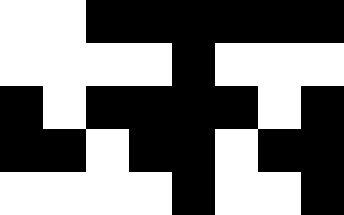[["white", "white", "black", "black", "black", "black", "black", "black"], ["white", "white", "white", "white", "black", "white", "white", "white"], ["black", "white", "black", "black", "black", "black", "white", "black"], ["black", "black", "white", "black", "black", "white", "black", "black"], ["white", "white", "white", "white", "black", "white", "white", "black"]]